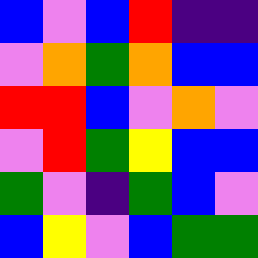[["blue", "violet", "blue", "red", "indigo", "indigo"], ["violet", "orange", "green", "orange", "blue", "blue"], ["red", "red", "blue", "violet", "orange", "violet"], ["violet", "red", "green", "yellow", "blue", "blue"], ["green", "violet", "indigo", "green", "blue", "violet"], ["blue", "yellow", "violet", "blue", "green", "green"]]